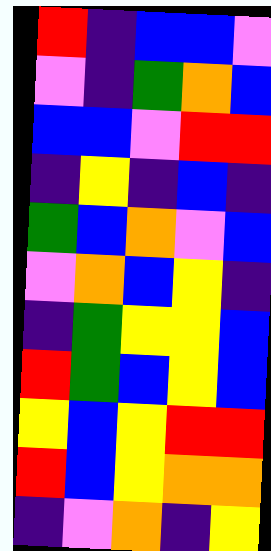[["red", "indigo", "blue", "blue", "violet"], ["violet", "indigo", "green", "orange", "blue"], ["blue", "blue", "violet", "red", "red"], ["indigo", "yellow", "indigo", "blue", "indigo"], ["green", "blue", "orange", "violet", "blue"], ["violet", "orange", "blue", "yellow", "indigo"], ["indigo", "green", "yellow", "yellow", "blue"], ["red", "green", "blue", "yellow", "blue"], ["yellow", "blue", "yellow", "red", "red"], ["red", "blue", "yellow", "orange", "orange"], ["indigo", "violet", "orange", "indigo", "yellow"]]